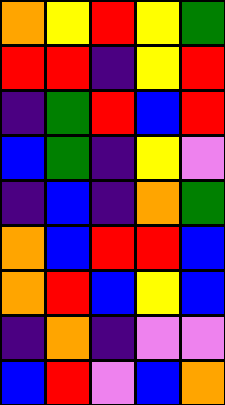[["orange", "yellow", "red", "yellow", "green"], ["red", "red", "indigo", "yellow", "red"], ["indigo", "green", "red", "blue", "red"], ["blue", "green", "indigo", "yellow", "violet"], ["indigo", "blue", "indigo", "orange", "green"], ["orange", "blue", "red", "red", "blue"], ["orange", "red", "blue", "yellow", "blue"], ["indigo", "orange", "indigo", "violet", "violet"], ["blue", "red", "violet", "blue", "orange"]]